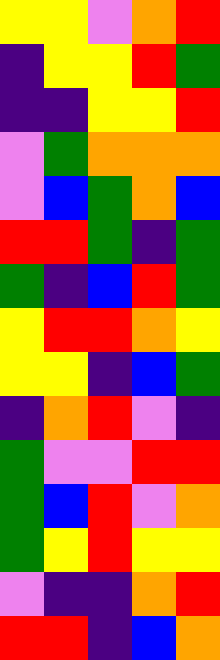[["yellow", "yellow", "violet", "orange", "red"], ["indigo", "yellow", "yellow", "red", "green"], ["indigo", "indigo", "yellow", "yellow", "red"], ["violet", "green", "orange", "orange", "orange"], ["violet", "blue", "green", "orange", "blue"], ["red", "red", "green", "indigo", "green"], ["green", "indigo", "blue", "red", "green"], ["yellow", "red", "red", "orange", "yellow"], ["yellow", "yellow", "indigo", "blue", "green"], ["indigo", "orange", "red", "violet", "indigo"], ["green", "violet", "violet", "red", "red"], ["green", "blue", "red", "violet", "orange"], ["green", "yellow", "red", "yellow", "yellow"], ["violet", "indigo", "indigo", "orange", "red"], ["red", "red", "indigo", "blue", "orange"]]